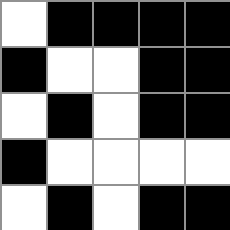[["white", "black", "black", "black", "black"], ["black", "white", "white", "black", "black"], ["white", "black", "white", "black", "black"], ["black", "white", "white", "white", "white"], ["white", "black", "white", "black", "black"]]